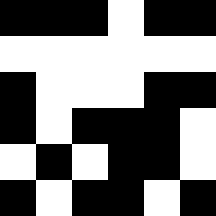[["black", "black", "black", "white", "black", "black"], ["white", "white", "white", "white", "white", "white"], ["black", "white", "white", "white", "black", "black"], ["black", "white", "black", "black", "black", "white"], ["white", "black", "white", "black", "black", "white"], ["black", "white", "black", "black", "white", "black"]]